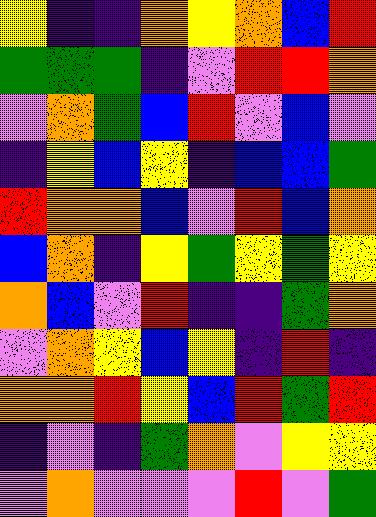[["yellow", "indigo", "indigo", "orange", "yellow", "orange", "blue", "red"], ["green", "green", "green", "indigo", "violet", "red", "red", "orange"], ["violet", "orange", "green", "blue", "red", "violet", "blue", "violet"], ["indigo", "yellow", "blue", "yellow", "indigo", "blue", "blue", "green"], ["red", "orange", "orange", "blue", "violet", "red", "blue", "orange"], ["blue", "orange", "indigo", "yellow", "green", "yellow", "green", "yellow"], ["orange", "blue", "violet", "red", "indigo", "indigo", "green", "orange"], ["violet", "orange", "yellow", "blue", "yellow", "indigo", "red", "indigo"], ["orange", "orange", "red", "yellow", "blue", "red", "green", "red"], ["indigo", "violet", "indigo", "green", "orange", "violet", "yellow", "yellow"], ["violet", "orange", "violet", "violet", "violet", "red", "violet", "green"]]